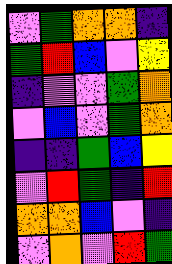[["violet", "green", "orange", "orange", "indigo"], ["green", "red", "blue", "violet", "yellow"], ["indigo", "violet", "violet", "green", "orange"], ["violet", "blue", "violet", "green", "orange"], ["indigo", "indigo", "green", "blue", "yellow"], ["violet", "red", "green", "indigo", "red"], ["orange", "orange", "blue", "violet", "indigo"], ["violet", "orange", "violet", "red", "green"]]